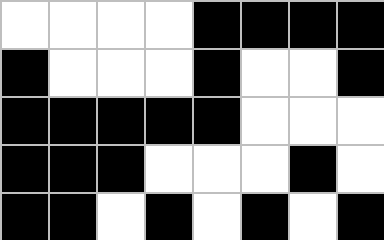[["white", "white", "white", "white", "black", "black", "black", "black"], ["black", "white", "white", "white", "black", "white", "white", "black"], ["black", "black", "black", "black", "black", "white", "white", "white"], ["black", "black", "black", "white", "white", "white", "black", "white"], ["black", "black", "white", "black", "white", "black", "white", "black"]]